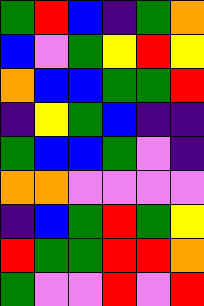[["green", "red", "blue", "indigo", "green", "orange"], ["blue", "violet", "green", "yellow", "red", "yellow"], ["orange", "blue", "blue", "green", "green", "red"], ["indigo", "yellow", "green", "blue", "indigo", "indigo"], ["green", "blue", "blue", "green", "violet", "indigo"], ["orange", "orange", "violet", "violet", "violet", "violet"], ["indigo", "blue", "green", "red", "green", "yellow"], ["red", "green", "green", "red", "red", "orange"], ["green", "violet", "violet", "red", "violet", "red"]]